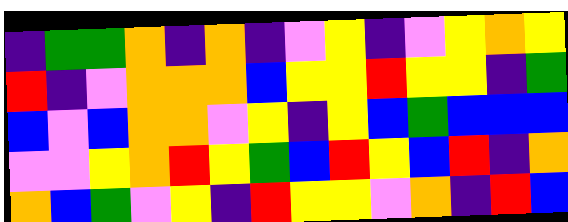[["indigo", "green", "green", "orange", "indigo", "orange", "indigo", "violet", "yellow", "indigo", "violet", "yellow", "orange", "yellow"], ["red", "indigo", "violet", "orange", "orange", "orange", "blue", "yellow", "yellow", "red", "yellow", "yellow", "indigo", "green"], ["blue", "violet", "blue", "orange", "orange", "violet", "yellow", "indigo", "yellow", "blue", "green", "blue", "blue", "blue"], ["violet", "violet", "yellow", "orange", "red", "yellow", "green", "blue", "red", "yellow", "blue", "red", "indigo", "orange"], ["orange", "blue", "green", "violet", "yellow", "indigo", "red", "yellow", "yellow", "violet", "orange", "indigo", "red", "blue"]]